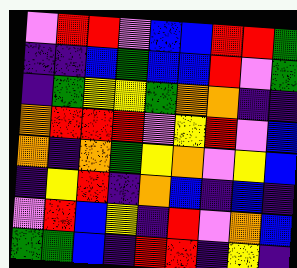[["violet", "red", "red", "violet", "blue", "blue", "red", "red", "green"], ["indigo", "indigo", "blue", "green", "blue", "blue", "red", "violet", "green"], ["indigo", "green", "yellow", "yellow", "green", "orange", "orange", "indigo", "indigo"], ["orange", "red", "red", "red", "violet", "yellow", "red", "violet", "blue"], ["orange", "indigo", "orange", "green", "yellow", "orange", "violet", "yellow", "blue"], ["indigo", "yellow", "red", "indigo", "orange", "blue", "indigo", "blue", "indigo"], ["violet", "red", "blue", "yellow", "indigo", "red", "violet", "orange", "blue"], ["green", "green", "blue", "indigo", "red", "red", "indigo", "yellow", "indigo"]]